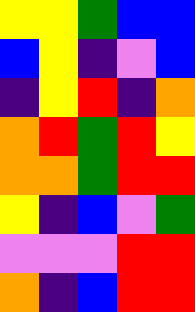[["yellow", "yellow", "green", "blue", "blue"], ["blue", "yellow", "indigo", "violet", "blue"], ["indigo", "yellow", "red", "indigo", "orange"], ["orange", "red", "green", "red", "yellow"], ["orange", "orange", "green", "red", "red"], ["yellow", "indigo", "blue", "violet", "green"], ["violet", "violet", "violet", "red", "red"], ["orange", "indigo", "blue", "red", "red"]]